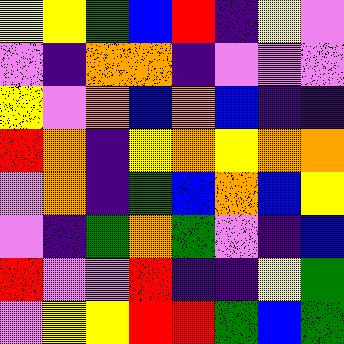[["yellow", "yellow", "green", "blue", "red", "indigo", "yellow", "violet"], ["violet", "indigo", "orange", "orange", "indigo", "violet", "violet", "violet"], ["yellow", "violet", "orange", "blue", "orange", "blue", "indigo", "indigo"], ["red", "orange", "indigo", "yellow", "orange", "yellow", "orange", "orange"], ["violet", "orange", "indigo", "green", "blue", "orange", "blue", "yellow"], ["violet", "indigo", "green", "orange", "green", "violet", "indigo", "blue"], ["red", "violet", "violet", "red", "indigo", "indigo", "yellow", "green"], ["violet", "yellow", "yellow", "red", "red", "green", "blue", "green"]]